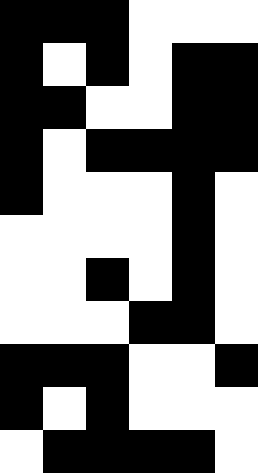[["black", "black", "black", "white", "white", "white"], ["black", "white", "black", "white", "black", "black"], ["black", "black", "white", "white", "black", "black"], ["black", "white", "black", "black", "black", "black"], ["black", "white", "white", "white", "black", "white"], ["white", "white", "white", "white", "black", "white"], ["white", "white", "black", "white", "black", "white"], ["white", "white", "white", "black", "black", "white"], ["black", "black", "black", "white", "white", "black"], ["black", "white", "black", "white", "white", "white"], ["white", "black", "black", "black", "black", "white"]]